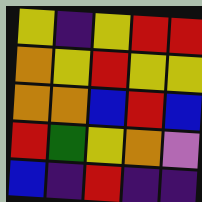[["yellow", "indigo", "yellow", "red", "red"], ["orange", "yellow", "red", "yellow", "yellow"], ["orange", "orange", "blue", "red", "blue"], ["red", "green", "yellow", "orange", "violet"], ["blue", "indigo", "red", "indigo", "indigo"]]